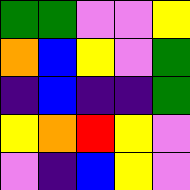[["green", "green", "violet", "violet", "yellow"], ["orange", "blue", "yellow", "violet", "green"], ["indigo", "blue", "indigo", "indigo", "green"], ["yellow", "orange", "red", "yellow", "violet"], ["violet", "indigo", "blue", "yellow", "violet"]]